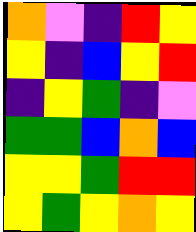[["orange", "violet", "indigo", "red", "yellow"], ["yellow", "indigo", "blue", "yellow", "red"], ["indigo", "yellow", "green", "indigo", "violet"], ["green", "green", "blue", "orange", "blue"], ["yellow", "yellow", "green", "red", "red"], ["yellow", "green", "yellow", "orange", "yellow"]]